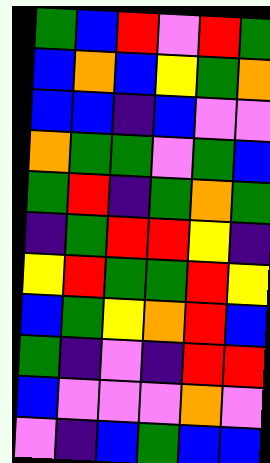[["green", "blue", "red", "violet", "red", "green"], ["blue", "orange", "blue", "yellow", "green", "orange"], ["blue", "blue", "indigo", "blue", "violet", "violet"], ["orange", "green", "green", "violet", "green", "blue"], ["green", "red", "indigo", "green", "orange", "green"], ["indigo", "green", "red", "red", "yellow", "indigo"], ["yellow", "red", "green", "green", "red", "yellow"], ["blue", "green", "yellow", "orange", "red", "blue"], ["green", "indigo", "violet", "indigo", "red", "red"], ["blue", "violet", "violet", "violet", "orange", "violet"], ["violet", "indigo", "blue", "green", "blue", "blue"]]